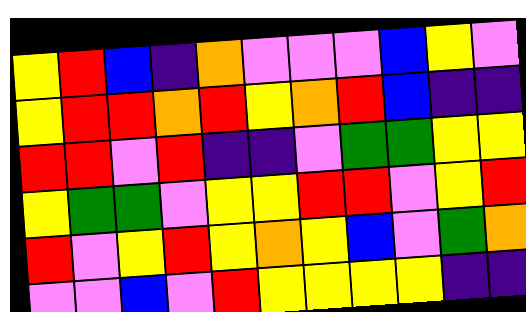[["yellow", "red", "blue", "indigo", "orange", "violet", "violet", "violet", "blue", "yellow", "violet"], ["yellow", "red", "red", "orange", "red", "yellow", "orange", "red", "blue", "indigo", "indigo"], ["red", "red", "violet", "red", "indigo", "indigo", "violet", "green", "green", "yellow", "yellow"], ["yellow", "green", "green", "violet", "yellow", "yellow", "red", "red", "violet", "yellow", "red"], ["red", "violet", "yellow", "red", "yellow", "orange", "yellow", "blue", "violet", "green", "orange"], ["violet", "violet", "blue", "violet", "red", "yellow", "yellow", "yellow", "yellow", "indigo", "indigo"]]